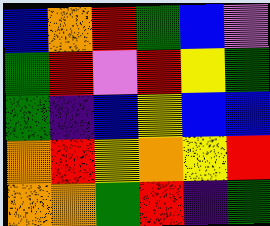[["blue", "orange", "red", "green", "blue", "violet"], ["green", "red", "violet", "red", "yellow", "green"], ["green", "indigo", "blue", "yellow", "blue", "blue"], ["orange", "red", "yellow", "orange", "yellow", "red"], ["orange", "orange", "green", "red", "indigo", "green"]]